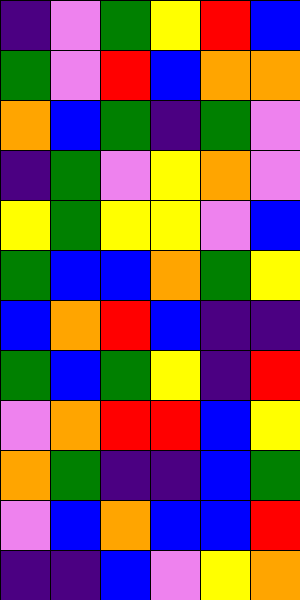[["indigo", "violet", "green", "yellow", "red", "blue"], ["green", "violet", "red", "blue", "orange", "orange"], ["orange", "blue", "green", "indigo", "green", "violet"], ["indigo", "green", "violet", "yellow", "orange", "violet"], ["yellow", "green", "yellow", "yellow", "violet", "blue"], ["green", "blue", "blue", "orange", "green", "yellow"], ["blue", "orange", "red", "blue", "indigo", "indigo"], ["green", "blue", "green", "yellow", "indigo", "red"], ["violet", "orange", "red", "red", "blue", "yellow"], ["orange", "green", "indigo", "indigo", "blue", "green"], ["violet", "blue", "orange", "blue", "blue", "red"], ["indigo", "indigo", "blue", "violet", "yellow", "orange"]]